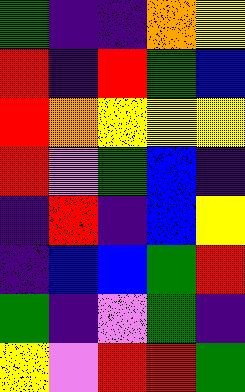[["green", "indigo", "indigo", "orange", "yellow"], ["red", "indigo", "red", "green", "blue"], ["red", "orange", "yellow", "yellow", "yellow"], ["red", "violet", "green", "blue", "indigo"], ["indigo", "red", "indigo", "blue", "yellow"], ["indigo", "blue", "blue", "green", "red"], ["green", "indigo", "violet", "green", "indigo"], ["yellow", "violet", "red", "red", "green"]]